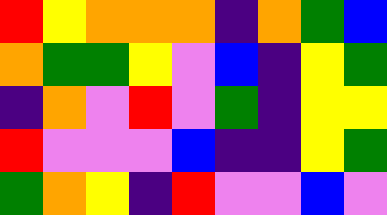[["red", "yellow", "orange", "orange", "orange", "indigo", "orange", "green", "blue"], ["orange", "green", "green", "yellow", "violet", "blue", "indigo", "yellow", "green"], ["indigo", "orange", "violet", "red", "violet", "green", "indigo", "yellow", "yellow"], ["red", "violet", "violet", "violet", "blue", "indigo", "indigo", "yellow", "green"], ["green", "orange", "yellow", "indigo", "red", "violet", "violet", "blue", "violet"]]